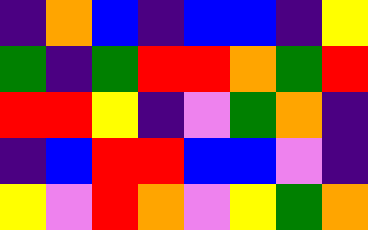[["indigo", "orange", "blue", "indigo", "blue", "blue", "indigo", "yellow"], ["green", "indigo", "green", "red", "red", "orange", "green", "red"], ["red", "red", "yellow", "indigo", "violet", "green", "orange", "indigo"], ["indigo", "blue", "red", "red", "blue", "blue", "violet", "indigo"], ["yellow", "violet", "red", "orange", "violet", "yellow", "green", "orange"]]